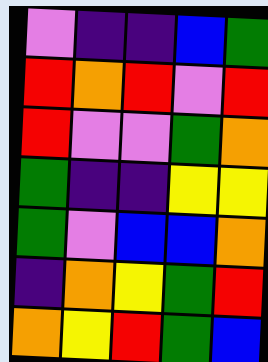[["violet", "indigo", "indigo", "blue", "green"], ["red", "orange", "red", "violet", "red"], ["red", "violet", "violet", "green", "orange"], ["green", "indigo", "indigo", "yellow", "yellow"], ["green", "violet", "blue", "blue", "orange"], ["indigo", "orange", "yellow", "green", "red"], ["orange", "yellow", "red", "green", "blue"]]